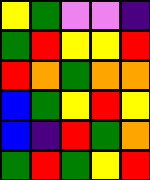[["yellow", "green", "violet", "violet", "indigo"], ["green", "red", "yellow", "yellow", "red"], ["red", "orange", "green", "orange", "orange"], ["blue", "green", "yellow", "red", "yellow"], ["blue", "indigo", "red", "green", "orange"], ["green", "red", "green", "yellow", "red"]]